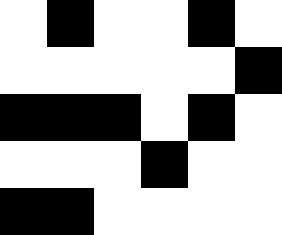[["white", "black", "white", "white", "black", "white"], ["white", "white", "white", "white", "white", "black"], ["black", "black", "black", "white", "black", "white"], ["white", "white", "white", "black", "white", "white"], ["black", "black", "white", "white", "white", "white"]]